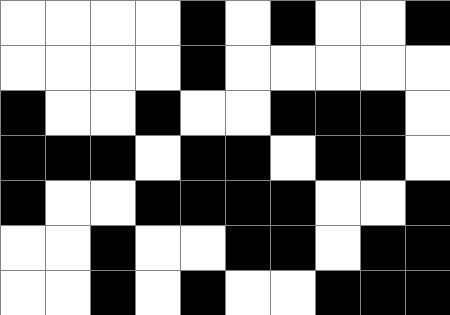[["white", "white", "white", "white", "black", "white", "black", "white", "white", "black"], ["white", "white", "white", "white", "black", "white", "white", "white", "white", "white"], ["black", "white", "white", "black", "white", "white", "black", "black", "black", "white"], ["black", "black", "black", "white", "black", "black", "white", "black", "black", "white"], ["black", "white", "white", "black", "black", "black", "black", "white", "white", "black"], ["white", "white", "black", "white", "white", "black", "black", "white", "black", "black"], ["white", "white", "black", "white", "black", "white", "white", "black", "black", "black"]]